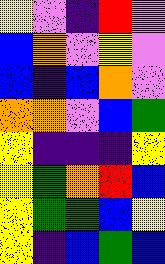[["yellow", "violet", "indigo", "red", "violet"], ["blue", "orange", "violet", "yellow", "violet"], ["blue", "indigo", "blue", "orange", "violet"], ["orange", "orange", "violet", "blue", "green"], ["yellow", "indigo", "indigo", "indigo", "yellow"], ["yellow", "green", "orange", "red", "blue"], ["yellow", "green", "green", "blue", "yellow"], ["yellow", "indigo", "blue", "green", "blue"]]